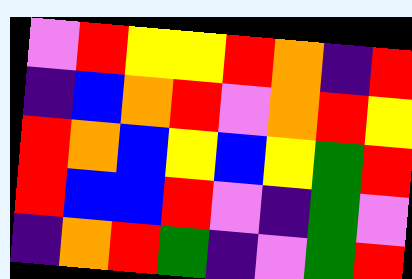[["violet", "red", "yellow", "yellow", "red", "orange", "indigo", "red"], ["indigo", "blue", "orange", "red", "violet", "orange", "red", "yellow"], ["red", "orange", "blue", "yellow", "blue", "yellow", "green", "red"], ["red", "blue", "blue", "red", "violet", "indigo", "green", "violet"], ["indigo", "orange", "red", "green", "indigo", "violet", "green", "red"]]